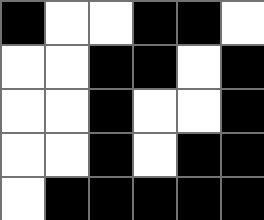[["black", "white", "white", "black", "black", "white"], ["white", "white", "black", "black", "white", "black"], ["white", "white", "black", "white", "white", "black"], ["white", "white", "black", "white", "black", "black"], ["white", "black", "black", "black", "black", "black"]]